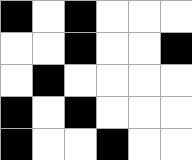[["black", "white", "black", "white", "white", "white"], ["white", "white", "black", "white", "white", "black"], ["white", "black", "white", "white", "white", "white"], ["black", "white", "black", "white", "white", "white"], ["black", "white", "white", "black", "white", "white"]]